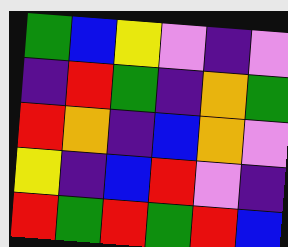[["green", "blue", "yellow", "violet", "indigo", "violet"], ["indigo", "red", "green", "indigo", "orange", "green"], ["red", "orange", "indigo", "blue", "orange", "violet"], ["yellow", "indigo", "blue", "red", "violet", "indigo"], ["red", "green", "red", "green", "red", "blue"]]